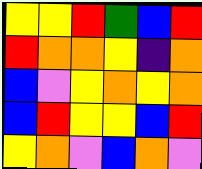[["yellow", "yellow", "red", "green", "blue", "red"], ["red", "orange", "orange", "yellow", "indigo", "orange"], ["blue", "violet", "yellow", "orange", "yellow", "orange"], ["blue", "red", "yellow", "yellow", "blue", "red"], ["yellow", "orange", "violet", "blue", "orange", "violet"]]